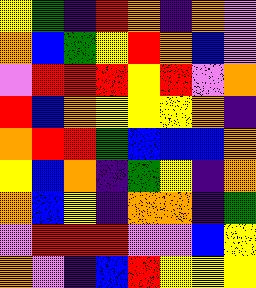[["yellow", "green", "indigo", "red", "orange", "indigo", "orange", "violet"], ["orange", "blue", "green", "yellow", "red", "orange", "blue", "violet"], ["violet", "red", "red", "red", "yellow", "red", "violet", "orange"], ["red", "blue", "orange", "yellow", "yellow", "yellow", "orange", "indigo"], ["orange", "red", "red", "green", "blue", "blue", "blue", "orange"], ["yellow", "blue", "orange", "indigo", "green", "yellow", "indigo", "orange"], ["orange", "blue", "yellow", "indigo", "orange", "orange", "indigo", "green"], ["violet", "red", "red", "red", "violet", "violet", "blue", "yellow"], ["orange", "violet", "indigo", "blue", "red", "yellow", "yellow", "yellow"]]